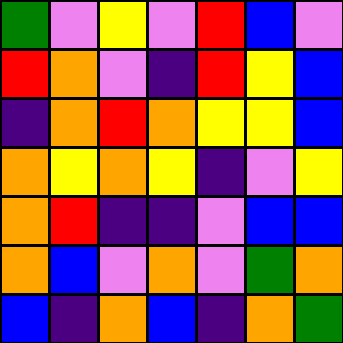[["green", "violet", "yellow", "violet", "red", "blue", "violet"], ["red", "orange", "violet", "indigo", "red", "yellow", "blue"], ["indigo", "orange", "red", "orange", "yellow", "yellow", "blue"], ["orange", "yellow", "orange", "yellow", "indigo", "violet", "yellow"], ["orange", "red", "indigo", "indigo", "violet", "blue", "blue"], ["orange", "blue", "violet", "orange", "violet", "green", "orange"], ["blue", "indigo", "orange", "blue", "indigo", "orange", "green"]]